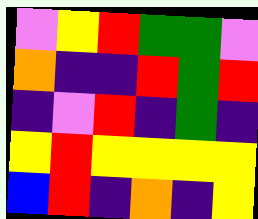[["violet", "yellow", "red", "green", "green", "violet"], ["orange", "indigo", "indigo", "red", "green", "red"], ["indigo", "violet", "red", "indigo", "green", "indigo"], ["yellow", "red", "yellow", "yellow", "yellow", "yellow"], ["blue", "red", "indigo", "orange", "indigo", "yellow"]]